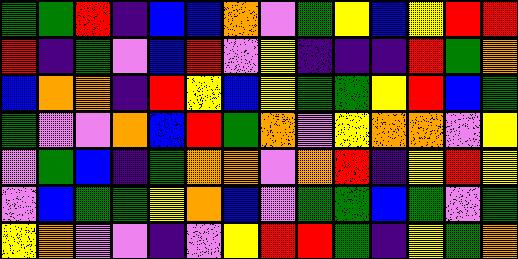[["green", "green", "red", "indigo", "blue", "blue", "orange", "violet", "green", "yellow", "blue", "yellow", "red", "red"], ["red", "indigo", "green", "violet", "blue", "red", "violet", "yellow", "indigo", "indigo", "indigo", "red", "green", "orange"], ["blue", "orange", "orange", "indigo", "red", "yellow", "blue", "yellow", "green", "green", "yellow", "red", "blue", "green"], ["green", "violet", "violet", "orange", "blue", "red", "green", "orange", "violet", "yellow", "orange", "orange", "violet", "yellow"], ["violet", "green", "blue", "indigo", "green", "orange", "orange", "violet", "orange", "red", "indigo", "yellow", "red", "yellow"], ["violet", "blue", "green", "green", "yellow", "orange", "blue", "violet", "green", "green", "blue", "green", "violet", "green"], ["yellow", "orange", "violet", "violet", "indigo", "violet", "yellow", "red", "red", "green", "indigo", "yellow", "green", "orange"]]